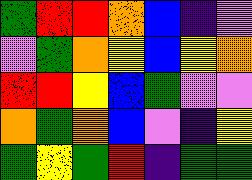[["green", "red", "red", "orange", "blue", "indigo", "violet"], ["violet", "green", "orange", "yellow", "blue", "yellow", "orange"], ["red", "red", "yellow", "blue", "green", "violet", "violet"], ["orange", "green", "orange", "blue", "violet", "indigo", "yellow"], ["green", "yellow", "green", "red", "indigo", "green", "green"]]